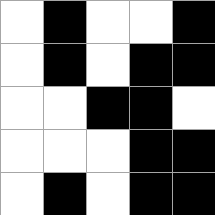[["white", "black", "white", "white", "black"], ["white", "black", "white", "black", "black"], ["white", "white", "black", "black", "white"], ["white", "white", "white", "black", "black"], ["white", "black", "white", "black", "black"]]